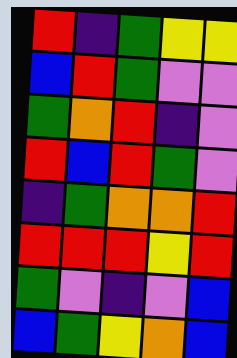[["red", "indigo", "green", "yellow", "yellow"], ["blue", "red", "green", "violet", "violet"], ["green", "orange", "red", "indigo", "violet"], ["red", "blue", "red", "green", "violet"], ["indigo", "green", "orange", "orange", "red"], ["red", "red", "red", "yellow", "red"], ["green", "violet", "indigo", "violet", "blue"], ["blue", "green", "yellow", "orange", "blue"]]